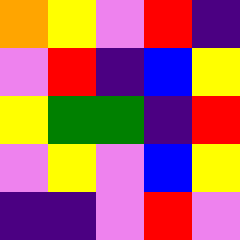[["orange", "yellow", "violet", "red", "indigo"], ["violet", "red", "indigo", "blue", "yellow"], ["yellow", "green", "green", "indigo", "red"], ["violet", "yellow", "violet", "blue", "yellow"], ["indigo", "indigo", "violet", "red", "violet"]]